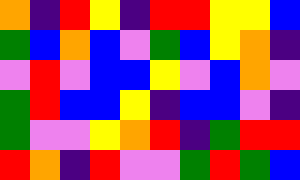[["orange", "indigo", "red", "yellow", "indigo", "red", "red", "yellow", "yellow", "blue"], ["green", "blue", "orange", "blue", "violet", "green", "blue", "yellow", "orange", "indigo"], ["violet", "red", "violet", "blue", "blue", "yellow", "violet", "blue", "orange", "violet"], ["green", "red", "blue", "blue", "yellow", "indigo", "blue", "blue", "violet", "indigo"], ["green", "violet", "violet", "yellow", "orange", "red", "indigo", "green", "red", "red"], ["red", "orange", "indigo", "red", "violet", "violet", "green", "red", "green", "blue"]]